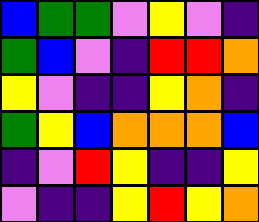[["blue", "green", "green", "violet", "yellow", "violet", "indigo"], ["green", "blue", "violet", "indigo", "red", "red", "orange"], ["yellow", "violet", "indigo", "indigo", "yellow", "orange", "indigo"], ["green", "yellow", "blue", "orange", "orange", "orange", "blue"], ["indigo", "violet", "red", "yellow", "indigo", "indigo", "yellow"], ["violet", "indigo", "indigo", "yellow", "red", "yellow", "orange"]]